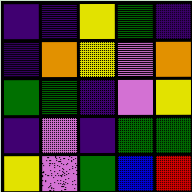[["indigo", "indigo", "yellow", "green", "indigo"], ["indigo", "orange", "yellow", "violet", "orange"], ["green", "green", "indigo", "violet", "yellow"], ["indigo", "violet", "indigo", "green", "green"], ["yellow", "violet", "green", "blue", "red"]]